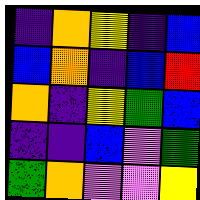[["indigo", "orange", "yellow", "indigo", "blue"], ["blue", "orange", "indigo", "blue", "red"], ["orange", "indigo", "yellow", "green", "blue"], ["indigo", "indigo", "blue", "violet", "green"], ["green", "orange", "violet", "violet", "yellow"]]